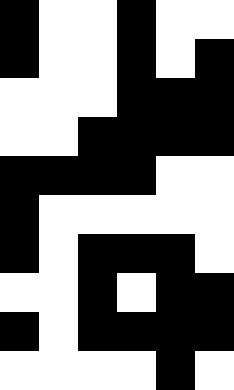[["black", "white", "white", "black", "white", "white"], ["black", "white", "white", "black", "white", "black"], ["white", "white", "white", "black", "black", "black"], ["white", "white", "black", "black", "black", "black"], ["black", "black", "black", "black", "white", "white"], ["black", "white", "white", "white", "white", "white"], ["black", "white", "black", "black", "black", "white"], ["white", "white", "black", "white", "black", "black"], ["black", "white", "black", "black", "black", "black"], ["white", "white", "white", "white", "black", "white"]]